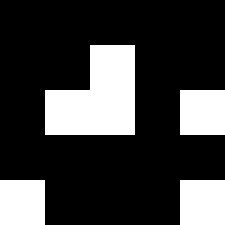[["black", "black", "black", "black", "black"], ["black", "black", "white", "black", "black"], ["black", "white", "white", "black", "white"], ["black", "black", "black", "black", "black"], ["white", "black", "black", "black", "white"]]